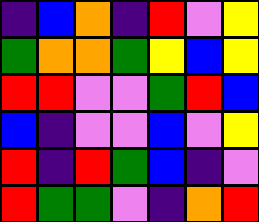[["indigo", "blue", "orange", "indigo", "red", "violet", "yellow"], ["green", "orange", "orange", "green", "yellow", "blue", "yellow"], ["red", "red", "violet", "violet", "green", "red", "blue"], ["blue", "indigo", "violet", "violet", "blue", "violet", "yellow"], ["red", "indigo", "red", "green", "blue", "indigo", "violet"], ["red", "green", "green", "violet", "indigo", "orange", "red"]]